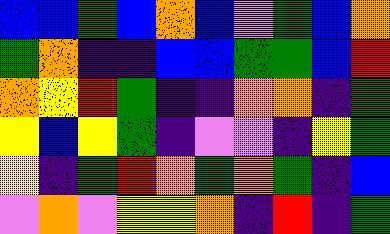[["blue", "blue", "green", "blue", "orange", "blue", "violet", "green", "blue", "orange"], ["green", "orange", "indigo", "indigo", "blue", "blue", "green", "green", "blue", "red"], ["orange", "yellow", "red", "green", "indigo", "indigo", "orange", "orange", "indigo", "green"], ["yellow", "blue", "yellow", "green", "indigo", "violet", "violet", "indigo", "yellow", "green"], ["yellow", "indigo", "green", "red", "orange", "green", "orange", "green", "indigo", "blue"], ["violet", "orange", "violet", "yellow", "yellow", "orange", "indigo", "red", "indigo", "green"]]